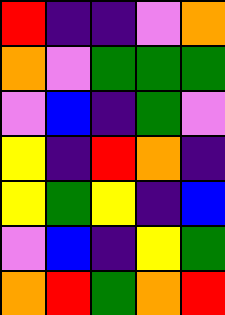[["red", "indigo", "indigo", "violet", "orange"], ["orange", "violet", "green", "green", "green"], ["violet", "blue", "indigo", "green", "violet"], ["yellow", "indigo", "red", "orange", "indigo"], ["yellow", "green", "yellow", "indigo", "blue"], ["violet", "blue", "indigo", "yellow", "green"], ["orange", "red", "green", "orange", "red"]]